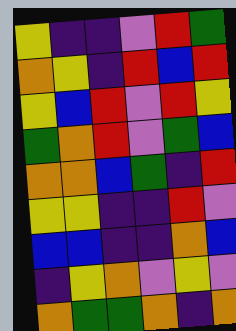[["yellow", "indigo", "indigo", "violet", "red", "green"], ["orange", "yellow", "indigo", "red", "blue", "red"], ["yellow", "blue", "red", "violet", "red", "yellow"], ["green", "orange", "red", "violet", "green", "blue"], ["orange", "orange", "blue", "green", "indigo", "red"], ["yellow", "yellow", "indigo", "indigo", "red", "violet"], ["blue", "blue", "indigo", "indigo", "orange", "blue"], ["indigo", "yellow", "orange", "violet", "yellow", "violet"], ["orange", "green", "green", "orange", "indigo", "orange"]]